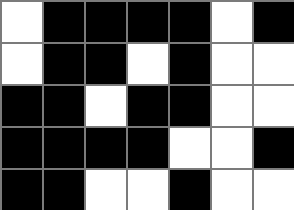[["white", "black", "black", "black", "black", "white", "black"], ["white", "black", "black", "white", "black", "white", "white"], ["black", "black", "white", "black", "black", "white", "white"], ["black", "black", "black", "black", "white", "white", "black"], ["black", "black", "white", "white", "black", "white", "white"]]